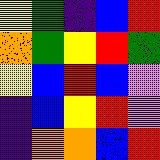[["yellow", "green", "indigo", "blue", "red"], ["orange", "green", "yellow", "red", "green"], ["yellow", "blue", "red", "blue", "violet"], ["indigo", "blue", "yellow", "red", "violet"], ["indigo", "orange", "orange", "blue", "red"]]